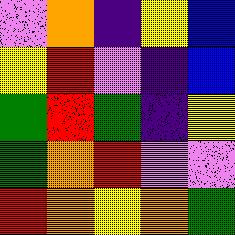[["violet", "orange", "indigo", "yellow", "blue"], ["yellow", "red", "violet", "indigo", "blue"], ["green", "red", "green", "indigo", "yellow"], ["green", "orange", "red", "violet", "violet"], ["red", "orange", "yellow", "orange", "green"]]